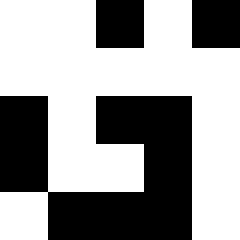[["white", "white", "black", "white", "black"], ["white", "white", "white", "white", "white"], ["black", "white", "black", "black", "white"], ["black", "white", "white", "black", "white"], ["white", "black", "black", "black", "white"]]